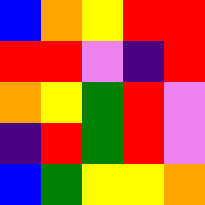[["blue", "orange", "yellow", "red", "red"], ["red", "red", "violet", "indigo", "red"], ["orange", "yellow", "green", "red", "violet"], ["indigo", "red", "green", "red", "violet"], ["blue", "green", "yellow", "yellow", "orange"]]